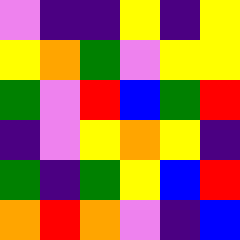[["violet", "indigo", "indigo", "yellow", "indigo", "yellow"], ["yellow", "orange", "green", "violet", "yellow", "yellow"], ["green", "violet", "red", "blue", "green", "red"], ["indigo", "violet", "yellow", "orange", "yellow", "indigo"], ["green", "indigo", "green", "yellow", "blue", "red"], ["orange", "red", "orange", "violet", "indigo", "blue"]]